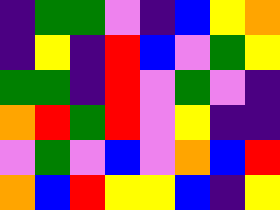[["indigo", "green", "green", "violet", "indigo", "blue", "yellow", "orange"], ["indigo", "yellow", "indigo", "red", "blue", "violet", "green", "yellow"], ["green", "green", "indigo", "red", "violet", "green", "violet", "indigo"], ["orange", "red", "green", "red", "violet", "yellow", "indigo", "indigo"], ["violet", "green", "violet", "blue", "violet", "orange", "blue", "red"], ["orange", "blue", "red", "yellow", "yellow", "blue", "indigo", "yellow"]]